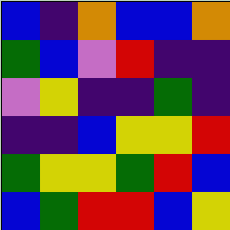[["blue", "indigo", "orange", "blue", "blue", "orange"], ["green", "blue", "violet", "red", "indigo", "indigo"], ["violet", "yellow", "indigo", "indigo", "green", "indigo"], ["indigo", "indigo", "blue", "yellow", "yellow", "red"], ["green", "yellow", "yellow", "green", "red", "blue"], ["blue", "green", "red", "red", "blue", "yellow"]]